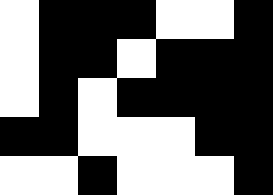[["white", "black", "black", "black", "white", "white", "black"], ["white", "black", "black", "white", "black", "black", "black"], ["white", "black", "white", "black", "black", "black", "black"], ["black", "black", "white", "white", "white", "black", "black"], ["white", "white", "black", "white", "white", "white", "black"]]